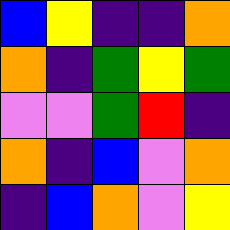[["blue", "yellow", "indigo", "indigo", "orange"], ["orange", "indigo", "green", "yellow", "green"], ["violet", "violet", "green", "red", "indigo"], ["orange", "indigo", "blue", "violet", "orange"], ["indigo", "blue", "orange", "violet", "yellow"]]